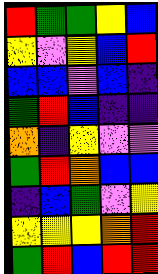[["red", "green", "green", "yellow", "blue"], ["yellow", "violet", "yellow", "blue", "red"], ["blue", "blue", "violet", "blue", "indigo"], ["green", "red", "blue", "indigo", "indigo"], ["orange", "indigo", "yellow", "violet", "violet"], ["green", "red", "orange", "blue", "blue"], ["indigo", "blue", "green", "violet", "yellow"], ["yellow", "yellow", "yellow", "orange", "red"], ["green", "red", "blue", "red", "red"]]